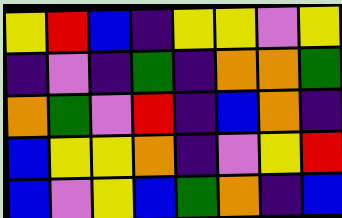[["yellow", "red", "blue", "indigo", "yellow", "yellow", "violet", "yellow"], ["indigo", "violet", "indigo", "green", "indigo", "orange", "orange", "green"], ["orange", "green", "violet", "red", "indigo", "blue", "orange", "indigo"], ["blue", "yellow", "yellow", "orange", "indigo", "violet", "yellow", "red"], ["blue", "violet", "yellow", "blue", "green", "orange", "indigo", "blue"]]